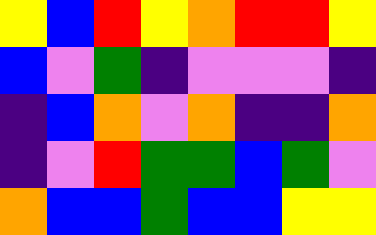[["yellow", "blue", "red", "yellow", "orange", "red", "red", "yellow"], ["blue", "violet", "green", "indigo", "violet", "violet", "violet", "indigo"], ["indigo", "blue", "orange", "violet", "orange", "indigo", "indigo", "orange"], ["indigo", "violet", "red", "green", "green", "blue", "green", "violet"], ["orange", "blue", "blue", "green", "blue", "blue", "yellow", "yellow"]]